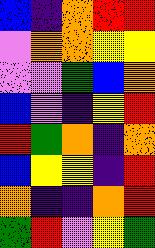[["blue", "indigo", "orange", "red", "red"], ["violet", "orange", "orange", "yellow", "yellow"], ["violet", "violet", "green", "blue", "orange"], ["blue", "violet", "indigo", "yellow", "red"], ["red", "green", "orange", "indigo", "orange"], ["blue", "yellow", "yellow", "indigo", "red"], ["orange", "indigo", "indigo", "orange", "red"], ["green", "red", "violet", "yellow", "green"]]